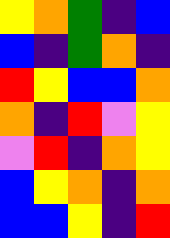[["yellow", "orange", "green", "indigo", "blue"], ["blue", "indigo", "green", "orange", "indigo"], ["red", "yellow", "blue", "blue", "orange"], ["orange", "indigo", "red", "violet", "yellow"], ["violet", "red", "indigo", "orange", "yellow"], ["blue", "yellow", "orange", "indigo", "orange"], ["blue", "blue", "yellow", "indigo", "red"]]